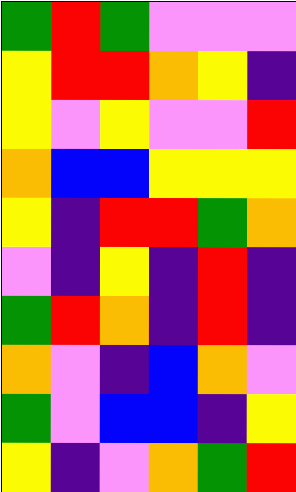[["green", "red", "green", "violet", "violet", "violet"], ["yellow", "red", "red", "orange", "yellow", "indigo"], ["yellow", "violet", "yellow", "violet", "violet", "red"], ["orange", "blue", "blue", "yellow", "yellow", "yellow"], ["yellow", "indigo", "red", "red", "green", "orange"], ["violet", "indigo", "yellow", "indigo", "red", "indigo"], ["green", "red", "orange", "indigo", "red", "indigo"], ["orange", "violet", "indigo", "blue", "orange", "violet"], ["green", "violet", "blue", "blue", "indigo", "yellow"], ["yellow", "indigo", "violet", "orange", "green", "red"]]